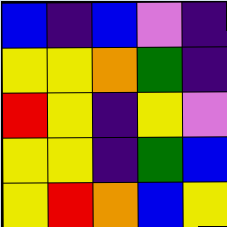[["blue", "indigo", "blue", "violet", "indigo"], ["yellow", "yellow", "orange", "green", "indigo"], ["red", "yellow", "indigo", "yellow", "violet"], ["yellow", "yellow", "indigo", "green", "blue"], ["yellow", "red", "orange", "blue", "yellow"]]